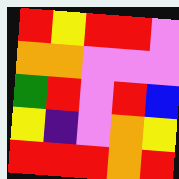[["red", "yellow", "red", "red", "violet"], ["orange", "orange", "violet", "violet", "violet"], ["green", "red", "violet", "red", "blue"], ["yellow", "indigo", "violet", "orange", "yellow"], ["red", "red", "red", "orange", "red"]]